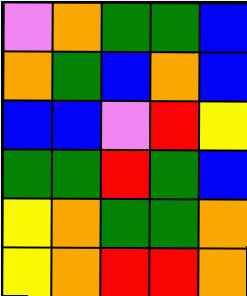[["violet", "orange", "green", "green", "blue"], ["orange", "green", "blue", "orange", "blue"], ["blue", "blue", "violet", "red", "yellow"], ["green", "green", "red", "green", "blue"], ["yellow", "orange", "green", "green", "orange"], ["yellow", "orange", "red", "red", "orange"]]